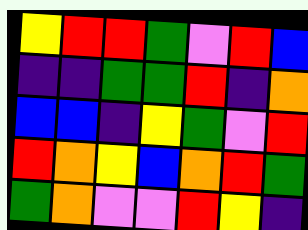[["yellow", "red", "red", "green", "violet", "red", "blue"], ["indigo", "indigo", "green", "green", "red", "indigo", "orange"], ["blue", "blue", "indigo", "yellow", "green", "violet", "red"], ["red", "orange", "yellow", "blue", "orange", "red", "green"], ["green", "orange", "violet", "violet", "red", "yellow", "indigo"]]